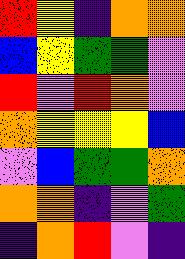[["red", "yellow", "indigo", "orange", "orange"], ["blue", "yellow", "green", "green", "violet"], ["red", "violet", "red", "orange", "violet"], ["orange", "yellow", "yellow", "yellow", "blue"], ["violet", "blue", "green", "green", "orange"], ["orange", "orange", "indigo", "violet", "green"], ["indigo", "orange", "red", "violet", "indigo"]]